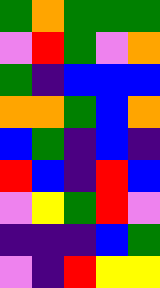[["green", "orange", "green", "green", "green"], ["violet", "red", "green", "violet", "orange"], ["green", "indigo", "blue", "blue", "blue"], ["orange", "orange", "green", "blue", "orange"], ["blue", "green", "indigo", "blue", "indigo"], ["red", "blue", "indigo", "red", "blue"], ["violet", "yellow", "green", "red", "violet"], ["indigo", "indigo", "indigo", "blue", "green"], ["violet", "indigo", "red", "yellow", "yellow"]]